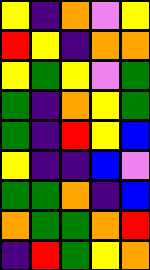[["yellow", "indigo", "orange", "violet", "yellow"], ["red", "yellow", "indigo", "orange", "orange"], ["yellow", "green", "yellow", "violet", "green"], ["green", "indigo", "orange", "yellow", "green"], ["green", "indigo", "red", "yellow", "blue"], ["yellow", "indigo", "indigo", "blue", "violet"], ["green", "green", "orange", "indigo", "blue"], ["orange", "green", "green", "orange", "red"], ["indigo", "red", "green", "yellow", "orange"]]